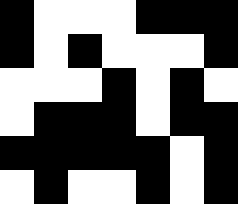[["black", "white", "white", "white", "black", "black", "black"], ["black", "white", "black", "white", "white", "white", "black"], ["white", "white", "white", "black", "white", "black", "white"], ["white", "black", "black", "black", "white", "black", "black"], ["black", "black", "black", "black", "black", "white", "black"], ["white", "black", "white", "white", "black", "white", "black"]]